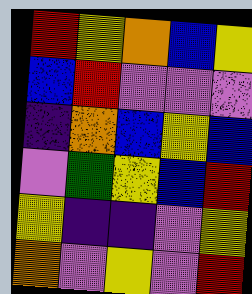[["red", "yellow", "orange", "blue", "yellow"], ["blue", "red", "violet", "violet", "violet"], ["indigo", "orange", "blue", "yellow", "blue"], ["violet", "green", "yellow", "blue", "red"], ["yellow", "indigo", "indigo", "violet", "yellow"], ["orange", "violet", "yellow", "violet", "red"]]